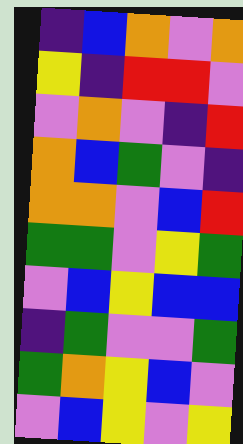[["indigo", "blue", "orange", "violet", "orange"], ["yellow", "indigo", "red", "red", "violet"], ["violet", "orange", "violet", "indigo", "red"], ["orange", "blue", "green", "violet", "indigo"], ["orange", "orange", "violet", "blue", "red"], ["green", "green", "violet", "yellow", "green"], ["violet", "blue", "yellow", "blue", "blue"], ["indigo", "green", "violet", "violet", "green"], ["green", "orange", "yellow", "blue", "violet"], ["violet", "blue", "yellow", "violet", "yellow"]]